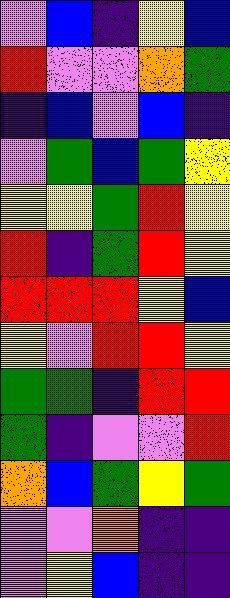[["violet", "blue", "indigo", "yellow", "blue"], ["red", "violet", "violet", "orange", "green"], ["indigo", "blue", "violet", "blue", "indigo"], ["violet", "green", "blue", "green", "yellow"], ["yellow", "yellow", "green", "red", "yellow"], ["red", "indigo", "green", "red", "yellow"], ["red", "red", "red", "yellow", "blue"], ["yellow", "violet", "red", "red", "yellow"], ["green", "green", "indigo", "red", "red"], ["green", "indigo", "violet", "violet", "red"], ["orange", "blue", "green", "yellow", "green"], ["violet", "violet", "orange", "indigo", "indigo"], ["violet", "yellow", "blue", "indigo", "indigo"]]